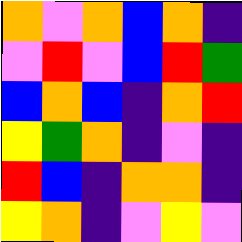[["orange", "violet", "orange", "blue", "orange", "indigo"], ["violet", "red", "violet", "blue", "red", "green"], ["blue", "orange", "blue", "indigo", "orange", "red"], ["yellow", "green", "orange", "indigo", "violet", "indigo"], ["red", "blue", "indigo", "orange", "orange", "indigo"], ["yellow", "orange", "indigo", "violet", "yellow", "violet"]]